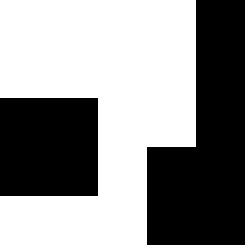[["white", "white", "white", "white", "black"], ["white", "white", "white", "white", "black"], ["black", "black", "white", "white", "black"], ["black", "black", "white", "black", "black"], ["white", "white", "white", "black", "black"]]